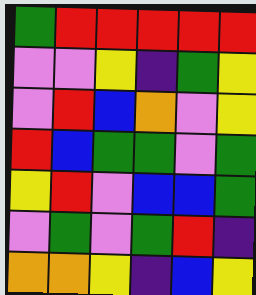[["green", "red", "red", "red", "red", "red"], ["violet", "violet", "yellow", "indigo", "green", "yellow"], ["violet", "red", "blue", "orange", "violet", "yellow"], ["red", "blue", "green", "green", "violet", "green"], ["yellow", "red", "violet", "blue", "blue", "green"], ["violet", "green", "violet", "green", "red", "indigo"], ["orange", "orange", "yellow", "indigo", "blue", "yellow"]]